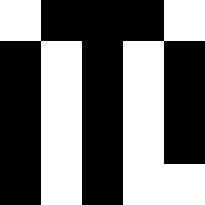[["white", "black", "black", "black", "white"], ["black", "white", "black", "white", "black"], ["black", "white", "black", "white", "black"], ["black", "white", "black", "white", "black"], ["black", "white", "black", "white", "white"]]